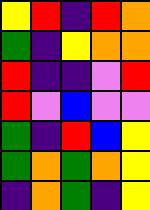[["yellow", "red", "indigo", "red", "orange"], ["green", "indigo", "yellow", "orange", "orange"], ["red", "indigo", "indigo", "violet", "red"], ["red", "violet", "blue", "violet", "violet"], ["green", "indigo", "red", "blue", "yellow"], ["green", "orange", "green", "orange", "yellow"], ["indigo", "orange", "green", "indigo", "yellow"]]